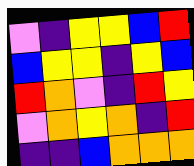[["violet", "indigo", "yellow", "yellow", "blue", "red"], ["blue", "yellow", "yellow", "indigo", "yellow", "blue"], ["red", "orange", "violet", "indigo", "red", "yellow"], ["violet", "orange", "yellow", "orange", "indigo", "red"], ["indigo", "indigo", "blue", "orange", "orange", "orange"]]